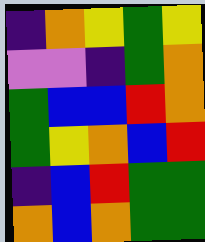[["indigo", "orange", "yellow", "green", "yellow"], ["violet", "violet", "indigo", "green", "orange"], ["green", "blue", "blue", "red", "orange"], ["green", "yellow", "orange", "blue", "red"], ["indigo", "blue", "red", "green", "green"], ["orange", "blue", "orange", "green", "green"]]